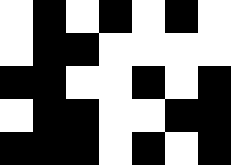[["white", "black", "white", "black", "white", "black", "white"], ["white", "black", "black", "white", "white", "white", "white"], ["black", "black", "white", "white", "black", "white", "black"], ["white", "black", "black", "white", "white", "black", "black"], ["black", "black", "black", "white", "black", "white", "black"]]